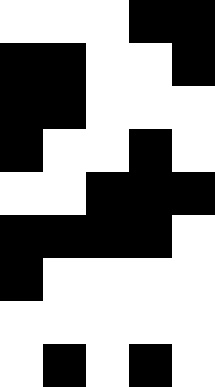[["white", "white", "white", "black", "black"], ["black", "black", "white", "white", "black"], ["black", "black", "white", "white", "white"], ["black", "white", "white", "black", "white"], ["white", "white", "black", "black", "black"], ["black", "black", "black", "black", "white"], ["black", "white", "white", "white", "white"], ["white", "white", "white", "white", "white"], ["white", "black", "white", "black", "white"]]